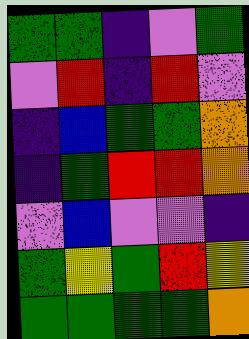[["green", "green", "indigo", "violet", "green"], ["violet", "red", "indigo", "red", "violet"], ["indigo", "blue", "green", "green", "orange"], ["indigo", "green", "red", "red", "orange"], ["violet", "blue", "violet", "violet", "indigo"], ["green", "yellow", "green", "red", "yellow"], ["green", "green", "green", "green", "orange"]]